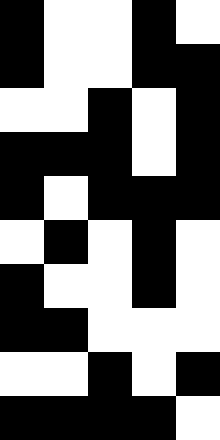[["black", "white", "white", "black", "white"], ["black", "white", "white", "black", "black"], ["white", "white", "black", "white", "black"], ["black", "black", "black", "white", "black"], ["black", "white", "black", "black", "black"], ["white", "black", "white", "black", "white"], ["black", "white", "white", "black", "white"], ["black", "black", "white", "white", "white"], ["white", "white", "black", "white", "black"], ["black", "black", "black", "black", "white"]]